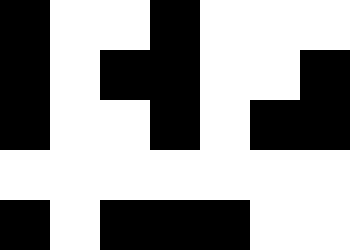[["black", "white", "white", "black", "white", "white", "white"], ["black", "white", "black", "black", "white", "white", "black"], ["black", "white", "white", "black", "white", "black", "black"], ["white", "white", "white", "white", "white", "white", "white"], ["black", "white", "black", "black", "black", "white", "white"]]